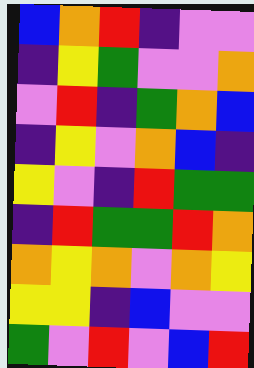[["blue", "orange", "red", "indigo", "violet", "violet"], ["indigo", "yellow", "green", "violet", "violet", "orange"], ["violet", "red", "indigo", "green", "orange", "blue"], ["indigo", "yellow", "violet", "orange", "blue", "indigo"], ["yellow", "violet", "indigo", "red", "green", "green"], ["indigo", "red", "green", "green", "red", "orange"], ["orange", "yellow", "orange", "violet", "orange", "yellow"], ["yellow", "yellow", "indigo", "blue", "violet", "violet"], ["green", "violet", "red", "violet", "blue", "red"]]